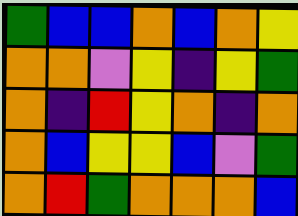[["green", "blue", "blue", "orange", "blue", "orange", "yellow"], ["orange", "orange", "violet", "yellow", "indigo", "yellow", "green"], ["orange", "indigo", "red", "yellow", "orange", "indigo", "orange"], ["orange", "blue", "yellow", "yellow", "blue", "violet", "green"], ["orange", "red", "green", "orange", "orange", "orange", "blue"]]